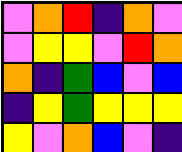[["violet", "orange", "red", "indigo", "orange", "violet"], ["violet", "yellow", "yellow", "violet", "red", "orange"], ["orange", "indigo", "green", "blue", "violet", "blue"], ["indigo", "yellow", "green", "yellow", "yellow", "yellow"], ["yellow", "violet", "orange", "blue", "violet", "indigo"]]